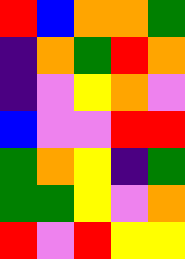[["red", "blue", "orange", "orange", "green"], ["indigo", "orange", "green", "red", "orange"], ["indigo", "violet", "yellow", "orange", "violet"], ["blue", "violet", "violet", "red", "red"], ["green", "orange", "yellow", "indigo", "green"], ["green", "green", "yellow", "violet", "orange"], ["red", "violet", "red", "yellow", "yellow"]]